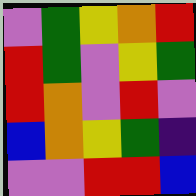[["violet", "green", "yellow", "orange", "red"], ["red", "green", "violet", "yellow", "green"], ["red", "orange", "violet", "red", "violet"], ["blue", "orange", "yellow", "green", "indigo"], ["violet", "violet", "red", "red", "blue"]]